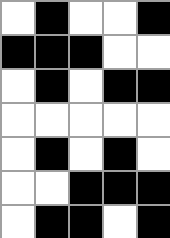[["white", "black", "white", "white", "black"], ["black", "black", "black", "white", "white"], ["white", "black", "white", "black", "black"], ["white", "white", "white", "white", "white"], ["white", "black", "white", "black", "white"], ["white", "white", "black", "black", "black"], ["white", "black", "black", "white", "black"]]